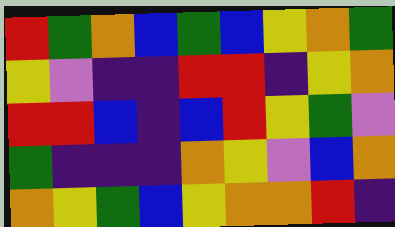[["red", "green", "orange", "blue", "green", "blue", "yellow", "orange", "green"], ["yellow", "violet", "indigo", "indigo", "red", "red", "indigo", "yellow", "orange"], ["red", "red", "blue", "indigo", "blue", "red", "yellow", "green", "violet"], ["green", "indigo", "indigo", "indigo", "orange", "yellow", "violet", "blue", "orange"], ["orange", "yellow", "green", "blue", "yellow", "orange", "orange", "red", "indigo"]]